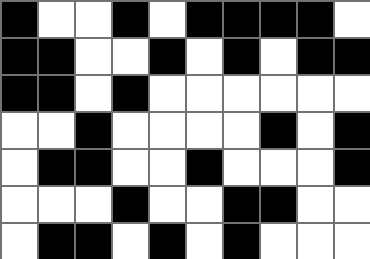[["black", "white", "white", "black", "white", "black", "black", "black", "black", "white"], ["black", "black", "white", "white", "black", "white", "black", "white", "black", "black"], ["black", "black", "white", "black", "white", "white", "white", "white", "white", "white"], ["white", "white", "black", "white", "white", "white", "white", "black", "white", "black"], ["white", "black", "black", "white", "white", "black", "white", "white", "white", "black"], ["white", "white", "white", "black", "white", "white", "black", "black", "white", "white"], ["white", "black", "black", "white", "black", "white", "black", "white", "white", "white"]]